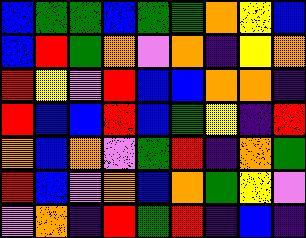[["blue", "green", "green", "blue", "green", "green", "orange", "yellow", "blue"], ["blue", "red", "green", "orange", "violet", "orange", "indigo", "yellow", "orange"], ["red", "yellow", "violet", "red", "blue", "blue", "orange", "orange", "indigo"], ["red", "blue", "blue", "red", "blue", "green", "yellow", "indigo", "red"], ["orange", "blue", "orange", "violet", "green", "red", "indigo", "orange", "green"], ["red", "blue", "violet", "orange", "blue", "orange", "green", "yellow", "violet"], ["violet", "orange", "indigo", "red", "green", "red", "indigo", "blue", "indigo"]]